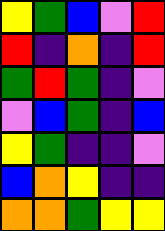[["yellow", "green", "blue", "violet", "red"], ["red", "indigo", "orange", "indigo", "red"], ["green", "red", "green", "indigo", "violet"], ["violet", "blue", "green", "indigo", "blue"], ["yellow", "green", "indigo", "indigo", "violet"], ["blue", "orange", "yellow", "indigo", "indigo"], ["orange", "orange", "green", "yellow", "yellow"]]